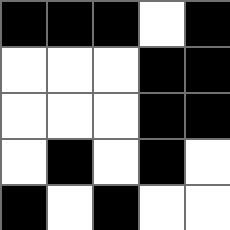[["black", "black", "black", "white", "black"], ["white", "white", "white", "black", "black"], ["white", "white", "white", "black", "black"], ["white", "black", "white", "black", "white"], ["black", "white", "black", "white", "white"]]